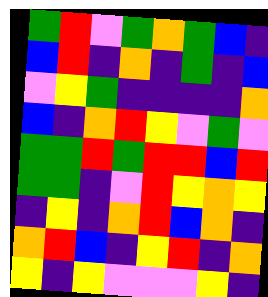[["green", "red", "violet", "green", "orange", "green", "blue", "indigo"], ["blue", "red", "indigo", "orange", "indigo", "green", "indigo", "blue"], ["violet", "yellow", "green", "indigo", "indigo", "indigo", "indigo", "orange"], ["blue", "indigo", "orange", "red", "yellow", "violet", "green", "violet"], ["green", "green", "red", "green", "red", "red", "blue", "red"], ["green", "green", "indigo", "violet", "red", "yellow", "orange", "yellow"], ["indigo", "yellow", "indigo", "orange", "red", "blue", "orange", "indigo"], ["orange", "red", "blue", "indigo", "yellow", "red", "indigo", "orange"], ["yellow", "indigo", "yellow", "violet", "violet", "violet", "yellow", "indigo"]]